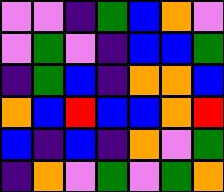[["violet", "violet", "indigo", "green", "blue", "orange", "violet"], ["violet", "green", "violet", "indigo", "blue", "blue", "green"], ["indigo", "green", "blue", "indigo", "orange", "orange", "blue"], ["orange", "blue", "red", "blue", "blue", "orange", "red"], ["blue", "indigo", "blue", "indigo", "orange", "violet", "green"], ["indigo", "orange", "violet", "green", "violet", "green", "orange"]]